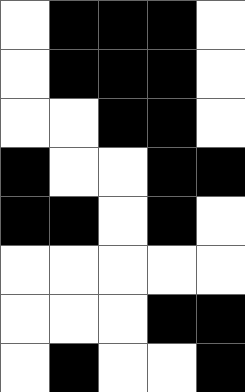[["white", "black", "black", "black", "white"], ["white", "black", "black", "black", "white"], ["white", "white", "black", "black", "white"], ["black", "white", "white", "black", "black"], ["black", "black", "white", "black", "white"], ["white", "white", "white", "white", "white"], ["white", "white", "white", "black", "black"], ["white", "black", "white", "white", "black"]]